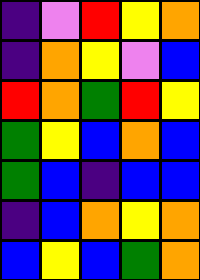[["indigo", "violet", "red", "yellow", "orange"], ["indigo", "orange", "yellow", "violet", "blue"], ["red", "orange", "green", "red", "yellow"], ["green", "yellow", "blue", "orange", "blue"], ["green", "blue", "indigo", "blue", "blue"], ["indigo", "blue", "orange", "yellow", "orange"], ["blue", "yellow", "blue", "green", "orange"]]